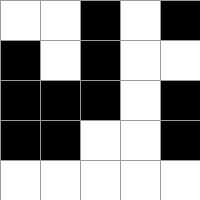[["white", "white", "black", "white", "black"], ["black", "white", "black", "white", "white"], ["black", "black", "black", "white", "black"], ["black", "black", "white", "white", "black"], ["white", "white", "white", "white", "white"]]